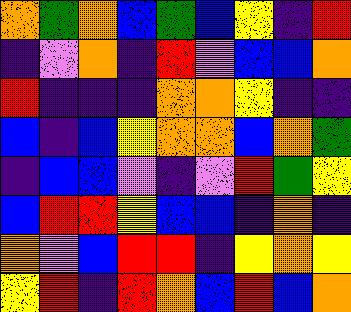[["orange", "green", "orange", "blue", "green", "blue", "yellow", "indigo", "red"], ["indigo", "violet", "orange", "indigo", "red", "violet", "blue", "blue", "orange"], ["red", "indigo", "indigo", "indigo", "orange", "orange", "yellow", "indigo", "indigo"], ["blue", "indigo", "blue", "yellow", "orange", "orange", "blue", "orange", "green"], ["indigo", "blue", "blue", "violet", "indigo", "violet", "red", "green", "yellow"], ["blue", "red", "red", "yellow", "blue", "blue", "indigo", "orange", "indigo"], ["orange", "violet", "blue", "red", "red", "indigo", "yellow", "orange", "yellow"], ["yellow", "red", "indigo", "red", "orange", "blue", "red", "blue", "orange"]]